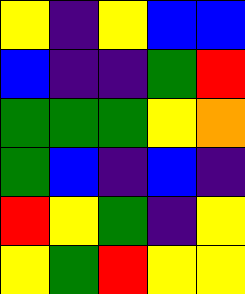[["yellow", "indigo", "yellow", "blue", "blue"], ["blue", "indigo", "indigo", "green", "red"], ["green", "green", "green", "yellow", "orange"], ["green", "blue", "indigo", "blue", "indigo"], ["red", "yellow", "green", "indigo", "yellow"], ["yellow", "green", "red", "yellow", "yellow"]]